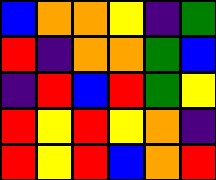[["blue", "orange", "orange", "yellow", "indigo", "green"], ["red", "indigo", "orange", "orange", "green", "blue"], ["indigo", "red", "blue", "red", "green", "yellow"], ["red", "yellow", "red", "yellow", "orange", "indigo"], ["red", "yellow", "red", "blue", "orange", "red"]]